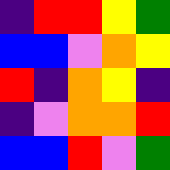[["indigo", "red", "red", "yellow", "green"], ["blue", "blue", "violet", "orange", "yellow"], ["red", "indigo", "orange", "yellow", "indigo"], ["indigo", "violet", "orange", "orange", "red"], ["blue", "blue", "red", "violet", "green"]]